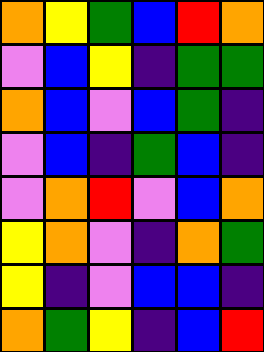[["orange", "yellow", "green", "blue", "red", "orange"], ["violet", "blue", "yellow", "indigo", "green", "green"], ["orange", "blue", "violet", "blue", "green", "indigo"], ["violet", "blue", "indigo", "green", "blue", "indigo"], ["violet", "orange", "red", "violet", "blue", "orange"], ["yellow", "orange", "violet", "indigo", "orange", "green"], ["yellow", "indigo", "violet", "blue", "blue", "indigo"], ["orange", "green", "yellow", "indigo", "blue", "red"]]